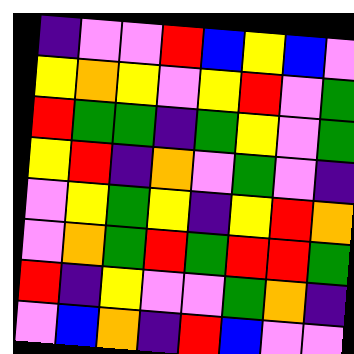[["indigo", "violet", "violet", "red", "blue", "yellow", "blue", "violet"], ["yellow", "orange", "yellow", "violet", "yellow", "red", "violet", "green"], ["red", "green", "green", "indigo", "green", "yellow", "violet", "green"], ["yellow", "red", "indigo", "orange", "violet", "green", "violet", "indigo"], ["violet", "yellow", "green", "yellow", "indigo", "yellow", "red", "orange"], ["violet", "orange", "green", "red", "green", "red", "red", "green"], ["red", "indigo", "yellow", "violet", "violet", "green", "orange", "indigo"], ["violet", "blue", "orange", "indigo", "red", "blue", "violet", "violet"]]